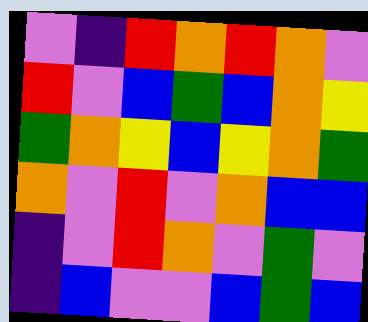[["violet", "indigo", "red", "orange", "red", "orange", "violet"], ["red", "violet", "blue", "green", "blue", "orange", "yellow"], ["green", "orange", "yellow", "blue", "yellow", "orange", "green"], ["orange", "violet", "red", "violet", "orange", "blue", "blue"], ["indigo", "violet", "red", "orange", "violet", "green", "violet"], ["indigo", "blue", "violet", "violet", "blue", "green", "blue"]]